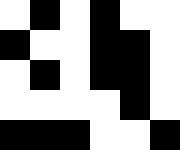[["white", "black", "white", "black", "white", "white"], ["black", "white", "white", "black", "black", "white"], ["white", "black", "white", "black", "black", "white"], ["white", "white", "white", "white", "black", "white"], ["black", "black", "black", "white", "white", "black"]]